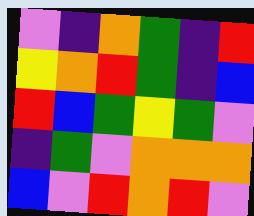[["violet", "indigo", "orange", "green", "indigo", "red"], ["yellow", "orange", "red", "green", "indigo", "blue"], ["red", "blue", "green", "yellow", "green", "violet"], ["indigo", "green", "violet", "orange", "orange", "orange"], ["blue", "violet", "red", "orange", "red", "violet"]]